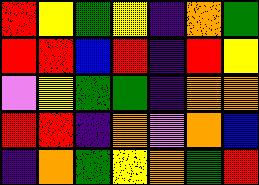[["red", "yellow", "green", "yellow", "indigo", "orange", "green"], ["red", "red", "blue", "red", "indigo", "red", "yellow"], ["violet", "yellow", "green", "green", "indigo", "orange", "orange"], ["red", "red", "indigo", "orange", "violet", "orange", "blue"], ["indigo", "orange", "green", "yellow", "orange", "green", "red"]]